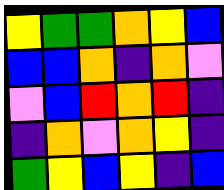[["yellow", "green", "green", "orange", "yellow", "blue"], ["blue", "blue", "orange", "indigo", "orange", "violet"], ["violet", "blue", "red", "orange", "red", "indigo"], ["indigo", "orange", "violet", "orange", "yellow", "indigo"], ["green", "yellow", "blue", "yellow", "indigo", "blue"]]